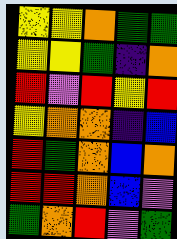[["yellow", "yellow", "orange", "green", "green"], ["yellow", "yellow", "green", "indigo", "orange"], ["red", "violet", "red", "yellow", "red"], ["yellow", "orange", "orange", "indigo", "blue"], ["red", "green", "orange", "blue", "orange"], ["red", "red", "orange", "blue", "violet"], ["green", "orange", "red", "violet", "green"]]